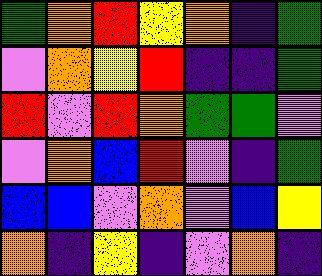[["green", "orange", "red", "yellow", "orange", "indigo", "green"], ["violet", "orange", "yellow", "red", "indigo", "indigo", "green"], ["red", "violet", "red", "orange", "green", "green", "violet"], ["violet", "orange", "blue", "red", "violet", "indigo", "green"], ["blue", "blue", "violet", "orange", "violet", "blue", "yellow"], ["orange", "indigo", "yellow", "indigo", "violet", "orange", "indigo"]]